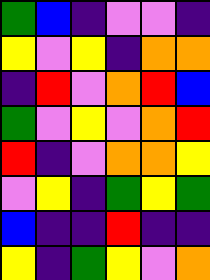[["green", "blue", "indigo", "violet", "violet", "indigo"], ["yellow", "violet", "yellow", "indigo", "orange", "orange"], ["indigo", "red", "violet", "orange", "red", "blue"], ["green", "violet", "yellow", "violet", "orange", "red"], ["red", "indigo", "violet", "orange", "orange", "yellow"], ["violet", "yellow", "indigo", "green", "yellow", "green"], ["blue", "indigo", "indigo", "red", "indigo", "indigo"], ["yellow", "indigo", "green", "yellow", "violet", "orange"]]